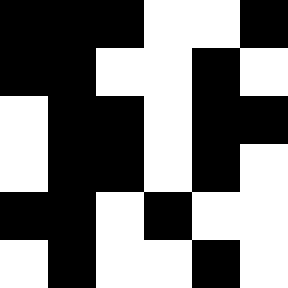[["black", "black", "black", "white", "white", "black"], ["black", "black", "white", "white", "black", "white"], ["white", "black", "black", "white", "black", "black"], ["white", "black", "black", "white", "black", "white"], ["black", "black", "white", "black", "white", "white"], ["white", "black", "white", "white", "black", "white"]]